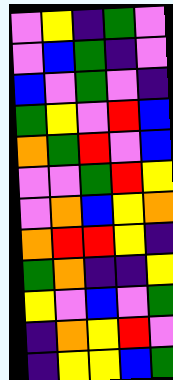[["violet", "yellow", "indigo", "green", "violet"], ["violet", "blue", "green", "indigo", "violet"], ["blue", "violet", "green", "violet", "indigo"], ["green", "yellow", "violet", "red", "blue"], ["orange", "green", "red", "violet", "blue"], ["violet", "violet", "green", "red", "yellow"], ["violet", "orange", "blue", "yellow", "orange"], ["orange", "red", "red", "yellow", "indigo"], ["green", "orange", "indigo", "indigo", "yellow"], ["yellow", "violet", "blue", "violet", "green"], ["indigo", "orange", "yellow", "red", "violet"], ["indigo", "yellow", "yellow", "blue", "green"]]